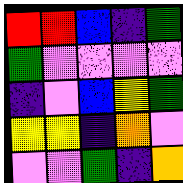[["red", "red", "blue", "indigo", "green"], ["green", "violet", "violet", "violet", "violet"], ["indigo", "violet", "blue", "yellow", "green"], ["yellow", "yellow", "indigo", "orange", "violet"], ["violet", "violet", "green", "indigo", "orange"]]